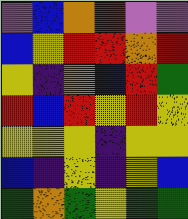[["violet", "blue", "orange", "red", "violet", "violet"], ["blue", "yellow", "red", "red", "orange", "red"], ["yellow", "indigo", "orange", "blue", "red", "green"], ["red", "blue", "red", "yellow", "red", "yellow"], ["yellow", "yellow", "yellow", "indigo", "yellow", "yellow"], ["blue", "indigo", "yellow", "indigo", "yellow", "blue"], ["green", "orange", "green", "yellow", "green", "green"]]